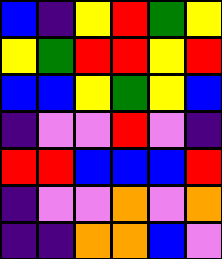[["blue", "indigo", "yellow", "red", "green", "yellow"], ["yellow", "green", "red", "red", "yellow", "red"], ["blue", "blue", "yellow", "green", "yellow", "blue"], ["indigo", "violet", "violet", "red", "violet", "indigo"], ["red", "red", "blue", "blue", "blue", "red"], ["indigo", "violet", "violet", "orange", "violet", "orange"], ["indigo", "indigo", "orange", "orange", "blue", "violet"]]